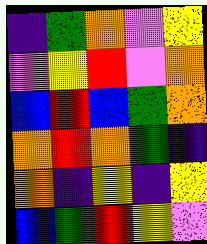[["indigo", "green", "orange", "violet", "yellow"], ["violet", "yellow", "red", "violet", "orange"], ["blue", "red", "blue", "green", "orange"], ["orange", "red", "orange", "green", "indigo"], ["orange", "indigo", "yellow", "indigo", "yellow"], ["blue", "green", "red", "yellow", "violet"]]